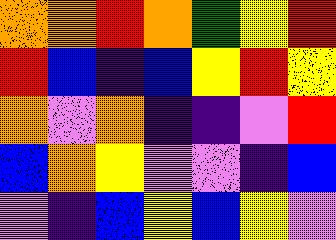[["orange", "orange", "red", "orange", "green", "yellow", "red"], ["red", "blue", "indigo", "blue", "yellow", "red", "yellow"], ["orange", "violet", "orange", "indigo", "indigo", "violet", "red"], ["blue", "orange", "yellow", "violet", "violet", "indigo", "blue"], ["violet", "indigo", "blue", "yellow", "blue", "yellow", "violet"]]